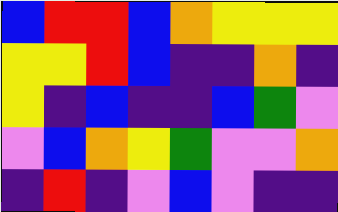[["blue", "red", "red", "blue", "orange", "yellow", "yellow", "yellow"], ["yellow", "yellow", "red", "blue", "indigo", "indigo", "orange", "indigo"], ["yellow", "indigo", "blue", "indigo", "indigo", "blue", "green", "violet"], ["violet", "blue", "orange", "yellow", "green", "violet", "violet", "orange"], ["indigo", "red", "indigo", "violet", "blue", "violet", "indigo", "indigo"]]